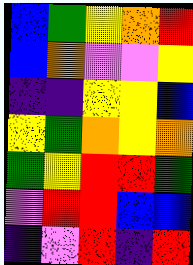[["blue", "green", "yellow", "orange", "red"], ["blue", "orange", "violet", "violet", "yellow"], ["indigo", "indigo", "yellow", "yellow", "blue"], ["yellow", "green", "orange", "yellow", "orange"], ["green", "yellow", "red", "red", "green"], ["violet", "red", "red", "blue", "blue"], ["indigo", "violet", "red", "indigo", "red"]]